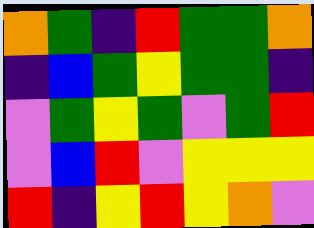[["orange", "green", "indigo", "red", "green", "green", "orange"], ["indigo", "blue", "green", "yellow", "green", "green", "indigo"], ["violet", "green", "yellow", "green", "violet", "green", "red"], ["violet", "blue", "red", "violet", "yellow", "yellow", "yellow"], ["red", "indigo", "yellow", "red", "yellow", "orange", "violet"]]